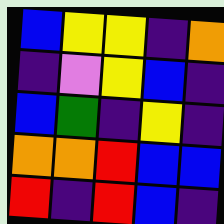[["blue", "yellow", "yellow", "indigo", "orange"], ["indigo", "violet", "yellow", "blue", "indigo"], ["blue", "green", "indigo", "yellow", "indigo"], ["orange", "orange", "red", "blue", "blue"], ["red", "indigo", "red", "blue", "indigo"]]